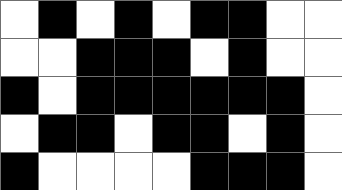[["white", "black", "white", "black", "white", "black", "black", "white", "white"], ["white", "white", "black", "black", "black", "white", "black", "white", "white"], ["black", "white", "black", "black", "black", "black", "black", "black", "white"], ["white", "black", "black", "white", "black", "black", "white", "black", "white"], ["black", "white", "white", "white", "white", "black", "black", "black", "white"]]